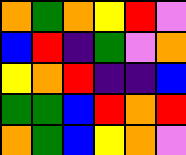[["orange", "green", "orange", "yellow", "red", "violet"], ["blue", "red", "indigo", "green", "violet", "orange"], ["yellow", "orange", "red", "indigo", "indigo", "blue"], ["green", "green", "blue", "red", "orange", "red"], ["orange", "green", "blue", "yellow", "orange", "violet"]]